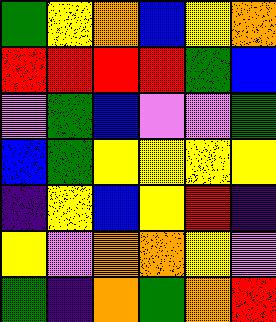[["green", "yellow", "orange", "blue", "yellow", "orange"], ["red", "red", "red", "red", "green", "blue"], ["violet", "green", "blue", "violet", "violet", "green"], ["blue", "green", "yellow", "yellow", "yellow", "yellow"], ["indigo", "yellow", "blue", "yellow", "red", "indigo"], ["yellow", "violet", "orange", "orange", "yellow", "violet"], ["green", "indigo", "orange", "green", "orange", "red"]]